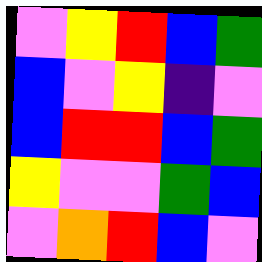[["violet", "yellow", "red", "blue", "green"], ["blue", "violet", "yellow", "indigo", "violet"], ["blue", "red", "red", "blue", "green"], ["yellow", "violet", "violet", "green", "blue"], ["violet", "orange", "red", "blue", "violet"]]